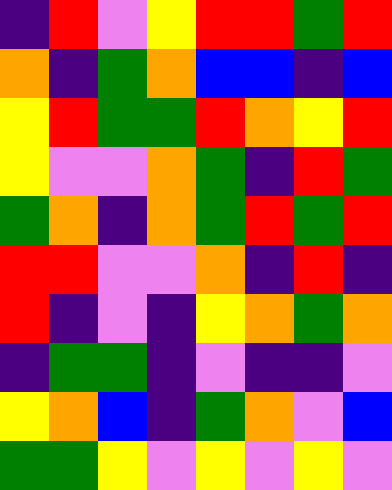[["indigo", "red", "violet", "yellow", "red", "red", "green", "red"], ["orange", "indigo", "green", "orange", "blue", "blue", "indigo", "blue"], ["yellow", "red", "green", "green", "red", "orange", "yellow", "red"], ["yellow", "violet", "violet", "orange", "green", "indigo", "red", "green"], ["green", "orange", "indigo", "orange", "green", "red", "green", "red"], ["red", "red", "violet", "violet", "orange", "indigo", "red", "indigo"], ["red", "indigo", "violet", "indigo", "yellow", "orange", "green", "orange"], ["indigo", "green", "green", "indigo", "violet", "indigo", "indigo", "violet"], ["yellow", "orange", "blue", "indigo", "green", "orange", "violet", "blue"], ["green", "green", "yellow", "violet", "yellow", "violet", "yellow", "violet"]]